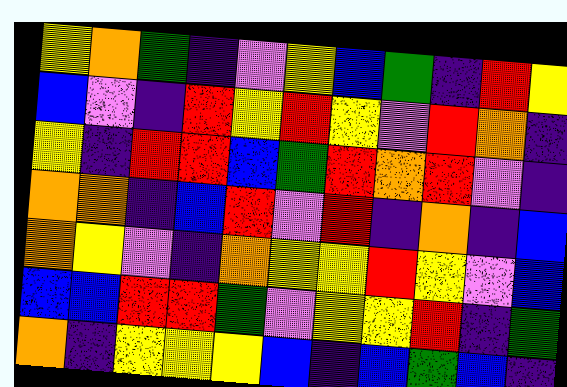[["yellow", "orange", "green", "indigo", "violet", "yellow", "blue", "green", "indigo", "red", "yellow"], ["blue", "violet", "indigo", "red", "yellow", "red", "yellow", "violet", "red", "orange", "indigo"], ["yellow", "indigo", "red", "red", "blue", "green", "red", "orange", "red", "violet", "indigo"], ["orange", "orange", "indigo", "blue", "red", "violet", "red", "indigo", "orange", "indigo", "blue"], ["orange", "yellow", "violet", "indigo", "orange", "yellow", "yellow", "red", "yellow", "violet", "blue"], ["blue", "blue", "red", "red", "green", "violet", "yellow", "yellow", "red", "indigo", "green"], ["orange", "indigo", "yellow", "yellow", "yellow", "blue", "indigo", "blue", "green", "blue", "indigo"]]